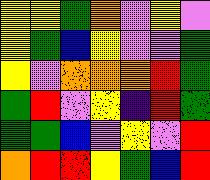[["yellow", "yellow", "green", "orange", "violet", "yellow", "violet"], ["yellow", "green", "blue", "yellow", "violet", "violet", "green"], ["yellow", "violet", "orange", "orange", "orange", "red", "green"], ["green", "red", "violet", "yellow", "indigo", "red", "green"], ["green", "green", "blue", "violet", "yellow", "violet", "red"], ["orange", "red", "red", "yellow", "green", "blue", "red"]]